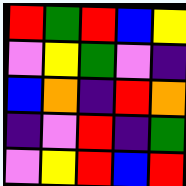[["red", "green", "red", "blue", "yellow"], ["violet", "yellow", "green", "violet", "indigo"], ["blue", "orange", "indigo", "red", "orange"], ["indigo", "violet", "red", "indigo", "green"], ["violet", "yellow", "red", "blue", "red"]]